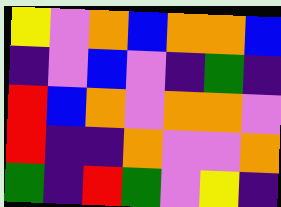[["yellow", "violet", "orange", "blue", "orange", "orange", "blue"], ["indigo", "violet", "blue", "violet", "indigo", "green", "indigo"], ["red", "blue", "orange", "violet", "orange", "orange", "violet"], ["red", "indigo", "indigo", "orange", "violet", "violet", "orange"], ["green", "indigo", "red", "green", "violet", "yellow", "indigo"]]